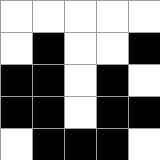[["white", "white", "white", "white", "white"], ["white", "black", "white", "white", "black"], ["black", "black", "white", "black", "white"], ["black", "black", "white", "black", "black"], ["white", "black", "black", "black", "white"]]